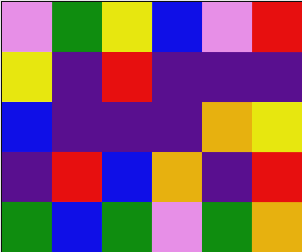[["violet", "green", "yellow", "blue", "violet", "red"], ["yellow", "indigo", "red", "indigo", "indigo", "indigo"], ["blue", "indigo", "indigo", "indigo", "orange", "yellow"], ["indigo", "red", "blue", "orange", "indigo", "red"], ["green", "blue", "green", "violet", "green", "orange"]]